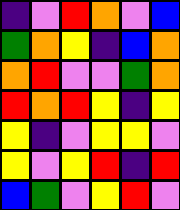[["indigo", "violet", "red", "orange", "violet", "blue"], ["green", "orange", "yellow", "indigo", "blue", "orange"], ["orange", "red", "violet", "violet", "green", "orange"], ["red", "orange", "red", "yellow", "indigo", "yellow"], ["yellow", "indigo", "violet", "yellow", "yellow", "violet"], ["yellow", "violet", "yellow", "red", "indigo", "red"], ["blue", "green", "violet", "yellow", "red", "violet"]]